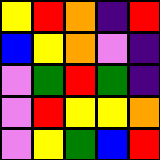[["yellow", "red", "orange", "indigo", "red"], ["blue", "yellow", "orange", "violet", "indigo"], ["violet", "green", "red", "green", "indigo"], ["violet", "red", "yellow", "yellow", "orange"], ["violet", "yellow", "green", "blue", "red"]]